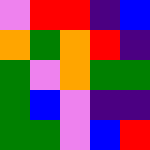[["violet", "red", "red", "indigo", "blue"], ["orange", "green", "orange", "red", "indigo"], ["green", "violet", "orange", "green", "green"], ["green", "blue", "violet", "indigo", "indigo"], ["green", "green", "violet", "blue", "red"]]